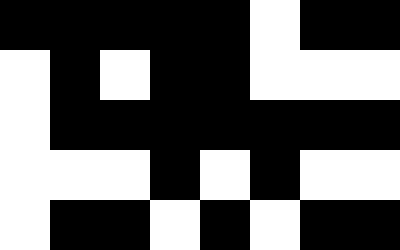[["black", "black", "black", "black", "black", "white", "black", "black"], ["white", "black", "white", "black", "black", "white", "white", "white"], ["white", "black", "black", "black", "black", "black", "black", "black"], ["white", "white", "white", "black", "white", "black", "white", "white"], ["white", "black", "black", "white", "black", "white", "black", "black"]]